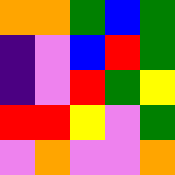[["orange", "orange", "green", "blue", "green"], ["indigo", "violet", "blue", "red", "green"], ["indigo", "violet", "red", "green", "yellow"], ["red", "red", "yellow", "violet", "green"], ["violet", "orange", "violet", "violet", "orange"]]